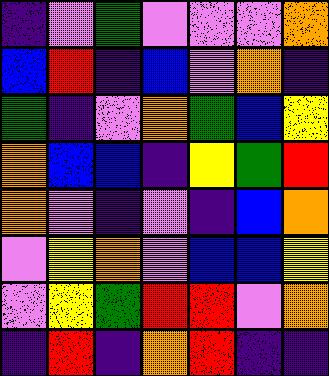[["indigo", "violet", "green", "violet", "violet", "violet", "orange"], ["blue", "red", "indigo", "blue", "violet", "orange", "indigo"], ["green", "indigo", "violet", "orange", "green", "blue", "yellow"], ["orange", "blue", "blue", "indigo", "yellow", "green", "red"], ["orange", "violet", "indigo", "violet", "indigo", "blue", "orange"], ["violet", "yellow", "orange", "violet", "blue", "blue", "yellow"], ["violet", "yellow", "green", "red", "red", "violet", "orange"], ["indigo", "red", "indigo", "orange", "red", "indigo", "indigo"]]